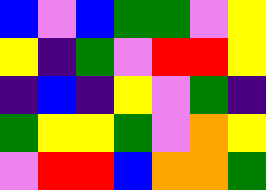[["blue", "violet", "blue", "green", "green", "violet", "yellow"], ["yellow", "indigo", "green", "violet", "red", "red", "yellow"], ["indigo", "blue", "indigo", "yellow", "violet", "green", "indigo"], ["green", "yellow", "yellow", "green", "violet", "orange", "yellow"], ["violet", "red", "red", "blue", "orange", "orange", "green"]]